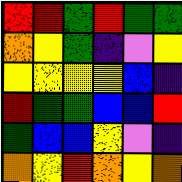[["red", "red", "green", "red", "green", "green"], ["orange", "yellow", "green", "indigo", "violet", "yellow"], ["yellow", "yellow", "yellow", "yellow", "blue", "indigo"], ["red", "green", "green", "blue", "blue", "red"], ["green", "blue", "blue", "yellow", "violet", "indigo"], ["orange", "yellow", "red", "orange", "yellow", "orange"]]